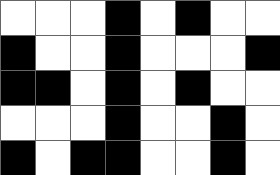[["white", "white", "white", "black", "white", "black", "white", "white"], ["black", "white", "white", "black", "white", "white", "white", "black"], ["black", "black", "white", "black", "white", "black", "white", "white"], ["white", "white", "white", "black", "white", "white", "black", "white"], ["black", "white", "black", "black", "white", "white", "black", "white"]]